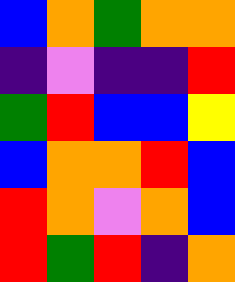[["blue", "orange", "green", "orange", "orange"], ["indigo", "violet", "indigo", "indigo", "red"], ["green", "red", "blue", "blue", "yellow"], ["blue", "orange", "orange", "red", "blue"], ["red", "orange", "violet", "orange", "blue"], ["red", "green", "red", "indigo", "orange"]]